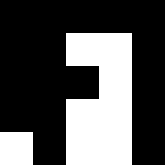[["black", "black", "black", "black", "black"], ["black", "black", "white", "white", "black"], ["black", "black", "black", "white", "black"], ["black", "black", "white", "white", "black"], ["white", "black", "white", "white", "black"]]